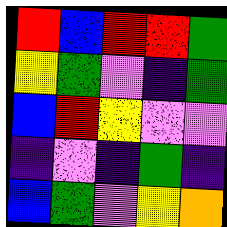[["red", "blue", "red", "red", "green"], ["yellow", "green", "violet", "indigo", "green"], ["blue", "red", "yellow", "violet", "violet"], ["indigo", "violet", "indigo", "green", "indigo"], ["blue", "green", "violet", "yellow", "orange"]]